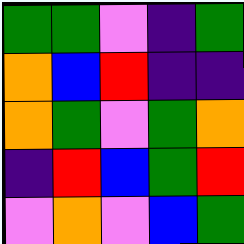[["green", "green", "violet", "indigo", "green"], ["orange", "blue", "red", "indigo", "indigo"], ["orange", "green", "violet", "green", "orange"], ["indigo", "red", "blue", "green", "red"], ["violet", "orange", "violet", "blue", "green"]]